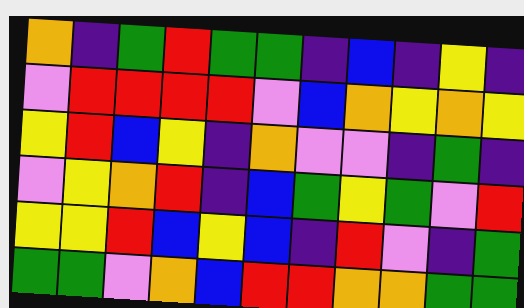[["orange", "indigo", "green", "red", "green", "green", "indigo", "blue", "indigo", "yellow", "indigo"], ["violet", "red", "red", "red", "red", "violet", "blue", "orange", "yellow", "orange", "yellow"], ["yellow", "red", "blue", "yellow", "indigo", "orange", "violet", "violet", "indigo", "green", "indigo"], ["violet", "yellow", "orange", "red", "indigo", "blue", "green", "yellow", "green", "violet", "red"], ["yellow", "yellow", "red", "blue", "yellow", "blue", "indigo", "red", "violet", "indigo", "green"], ["green", "green", "violet", "orange", "blue", "red", "red", "orange", "orange", "green", "green"]]